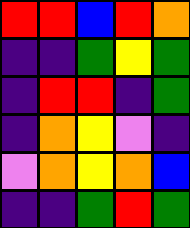[["red", "red", "blue", "red", "orange"], ["indigo", "indigo", "green", "yellow", "green"], ["indigo", "red", "red", "indigo", "green"], ["indigo", "orange", "yellow", "violet", "indigo"], ["violet", "orange", "yellow", "orange", "blue"], ["indigo", "indigo", "green", "red", "green"]]